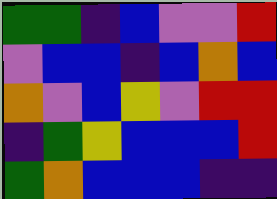[["green", "green", "indigo", "blue", "violet", "violet", "red"], ["violet", "blue", "blue", "indigo", "blue", "orange", "blue"], ["orange", "violet", "blue", "yellow", "violet", "red", "red"], ["indigo", "green", "yellow", "blue", "blue", "blue", "red"], ["green", "orange", "blue", "blue", "blue", "indigo", "indigo"]]